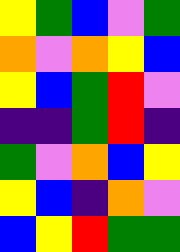[["yellow", "green", "blue", "violet", "green"], ["orange", "violet", "orange", "yellow", "blue"], ["yellow", "blue", "green", "red", "violet"], ["indigo", "indigo", "green", "red", "indigo"], ["green", "violet", "orange", "blue", "yellow"], ["yellow", "blue", "indigo", "orange", "violet"], ["blue", "yellow", "red", "green", "green"]]